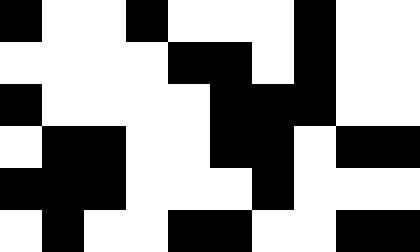[["black", "white", "white", "black", "white", "white", "white", "black", "white", "white"], ["white", "white", "white", "white", "black", "black", "white", "black", "white", "white"], ["black", "white", "white", "white", "white", "black", "black", "black", "white", "white"], ["white", "black", "black", "white", "white", "black", "black", "white", "black", "black"], ["black", "black", "black", "white", "white", "white", "black", "white", "white", "white"], ["white", "black", "white", "white", "black", "black", "white", "white", "black", "black"]]